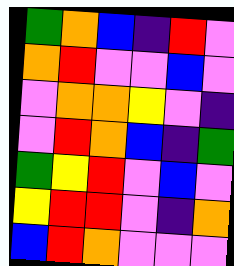[["green", "orange", "blue", "indigo", "red", "violet"], ["orange", "red", "violet", "violet", "blue", "violet"], ["violet", "orange", "orange", "yellow", "violet", "indigo"], ["violet", "red", "orange", "blue", "indigo", "green"], ["green", "yellow", "red", "violet", "blue", "violet"], ["yellow", "red", "red", "violet", "indigo", "orange"], ["blue", "red", "orange", "violet", "violet", "violet"]]